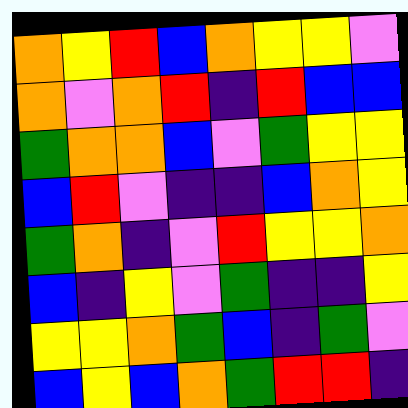[["orange", "yellow", "red", "blue", "orange", "yellow", "yellow", "violet"], ["orange", "violet", "orange", "red", "indigo", "red", "blue", "blue"], ["green", "orange", "orange", "blue", "violet", "green", "yellow", "yellow"], ["blue", "red", "violet", "indigo", "indigo", "blue", "orange", "yellow"], ["green", "orange", "indigo", "violet", "red", "yellow", "yellow", "orange"], ["blue", "indigo", "yellow", "violet", "green", "indigo", "indigo", "yellow"], ["yellow", "yellow", "orange", "green", "blue", "indigo", "green", "violet"], ["blue", "yellow", "blue", "orange", "green", "red", "red", "indigo"]]